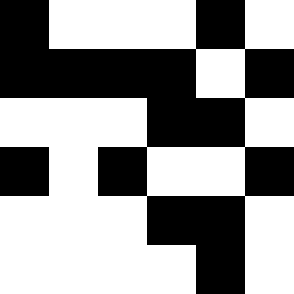[["black", "white", "white", "white", "black", "white"], ["black", "black", "black", "black", "white", "black"], ["white", "white", "white", "black", "black", "white"], ["black", "white", "black", "white", "white", "black"], ["white", "white", "white", "black", "black", "white"], ["white", "white", "white", "white", "black", "white"]]